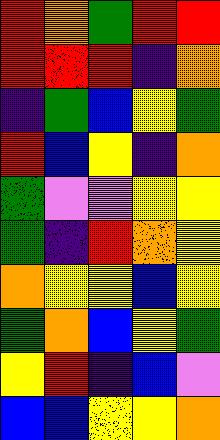[["red", "orange", "green", "red", "red"], ["red", "red", "red", "indigo", "orange"], ["indigo", "green", "blue", "yellow", "green"], ["red", "blue", "yellow", "indigo", "orange"], ["green", "violet", "violet", "yellow", "yellow"], ["green", "indigo", "red", "orange", "yellow"], ["orange", "yellow", "yellow", "blue", "yellow"], ["green", "orange", "blue", "yellow", "green"], ["yellow", "red", "indigo", "blue", "violet"], ["blue", "blue", "yellow", "yellow", "orange"]]